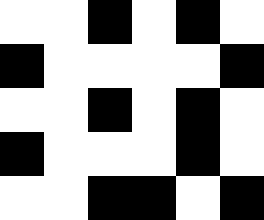[["white", "white", "black", "white", "black", "white"], ["black", "white", "white", "white", "white", "black"], ["white", "white", "black", "white", "black", "white"], ["black", "white", "white", "white", "black", "white"], ["white", "white", "black", "black", "white", "black"]]